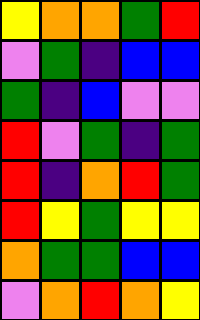[["yellow", "orange", "orange", "green", "red"], ["violet", "green", "indigo", "blue", "blue"], ["green", "indigo", "blue", "violet", "violet"], ["red", "violet", "green", "indigo", "green"], ["red", "indigo", "orange", "red", "green"], ["red", "yellow", "green", "yellow", "yellow"], ["orange", "green", "green", "blue", "blue"], ["violet", "orange", "red", "orange", "yellow"]]